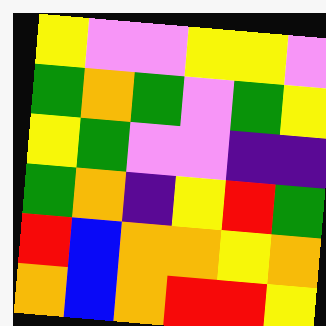[["yellow", "violet", "violet", "yellow", "yellow", "violet"], ["green", "orange", "green", "violet", "green", "yellow"], ["yellow", "green", "violet", "violet", "indigo", "indigo"], ["green", "orange", "indigo", "yellow", "red", "green"], ["red", "blue", "orange", "orange", "yellow", "orange"], ["orange", "blue", "orange", "red", "red", "yellow"]]